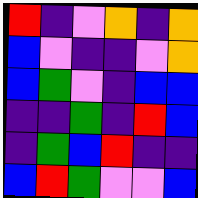[["red", "indigo", "violet", "orange", "indigo", "orange"], ["blue", "violet", "indigo", "indigo", "violet", "orange"], ["blue", "green", "violet", "indigo", "blue", "blue"], ["indigo", "indigo", "green", "indigo", "red", "blue"], ["indigo", "green", "blue", "red", "indigo", "indigo"], ["blue", "red", "green", "violet", "violet", "blue"]]